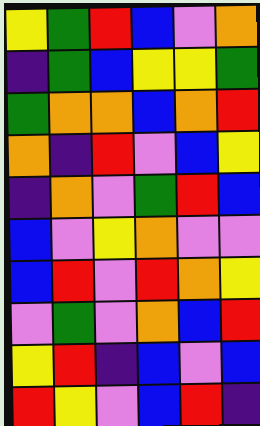[["yellow", "green", "red", "blue", "violet", "orange"], ["indigo", "green", "blue", "yellow", "yellow", "green"], ["green", "orange", "orange", "blue", "orange", "red"], ["orange", "indigo", "red", "violet", "blue", "yellow"], ["indigo", "orange", "violet", "green", "red", "blue"], ["blue", "violet", "yellow", "orange", "violet", "violet"], ["blue", "red", "violet", "red", "orange", "yellow"], ["violet", "green", "violet", "orange", "blue", "red"], ["yellow", "red", "indigo", "blue", "violet", "blue"], ["red", "yellow", "violet", "blue", "red", "indigo"]]